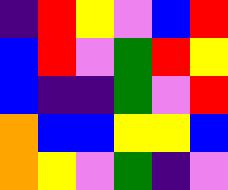[["indigo", "red", "yellow", "violet", "blue", "red"], ["blue", "red", "violet", "green", "red", "yellow"], ["blue", "indigo", "indigo", "green", "violet", "red"], ["orange", "blue", "blue", "yellow", "yellow", "blue"], ["orange", "yellow", "violet", "green", "indigo", "violet"]]